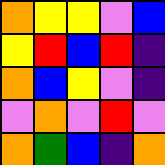[["orange", "yellow", "yellow", "violet", "blue"], ["yellow", "red", "blue", "red", "indigo"], ["orange", "blue", "yellow", "violet", "indigo"], ["violet", "orange", "violet", "red", "violet"], ["orange", "green", "blue", "indigo", "orange"]]